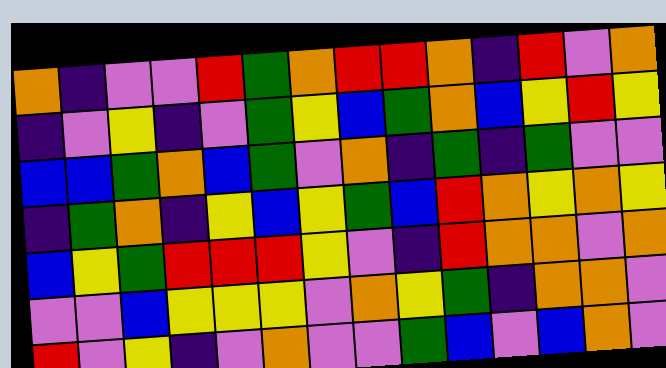[["orange", "indigo", "violet", "violet", "red", "green", "orange", "red", "red", "orange", "indigo", "red", "violet", "orange"], ["indigo", "violet", "yellow", "indigo", "violet", "green", "yellow", "blue", "green", "orange", "blue", "yellow", "red", "yellow"], ["blue", "blue", "green", "orange", "blue", "green", "violet", "orange", "indigo", "green", "indigo", "green", "violet", "violet"], ["indigo", "green", "orange", "indigo", "yellow", "blue", "yellow", "green", "blue", "red", "orange", "yellow", "orange", "yellow"], ["blue", "yellow", "green", "red", "red", "red", "yellow", "violet", "indigo", "red", "orange", "orange", "violet", "orange"], ["violet", "violet", "blue", "yellow", "yellow", "yellow", "violet", "orange", "yellow", "green", "indigo", "orange", "orange", "violet"], ["red", "violet", "yellow", "indigo", "violet", "orange", "violet", "violet", "green", "blue", "violet", "blue", "orange", "violet"]]